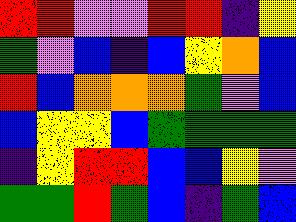[["red", "red", "violet", "violet", "red", "red", "indigo", "yellow"], ["green", "violet", "blue", "indigo", "blue", "yellow", "orange", "blue"], ["red", "blue", "orange", "orange", "orange", "green", "violet", "blue"], ["blue", "yellow", "yellow", "blue", "green", "green", "green", "green"], ["indigo", "yellow", "red", "red", "blue", "blue", "yellow", "violet"], ["green", "green", "red", "green", "blue", "indigo", "green", "blue"]]